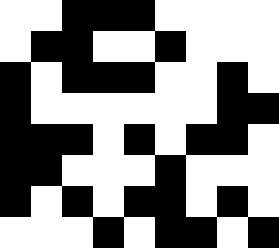[["white", "white", "black", "black", "black", "white", "white", "white", "white"], ["white", "black", "black", "white", "white", "black", "white", "white", "white"], ["black", "white", "black", "black", "black", "white", "white", "black", "white"], ["black", "white", "white", "white", "white", "white", "white", "black", "black"], ["black", "black", "black", "white", "black", "white", "black", "black", "white"], ["black", "black", "white", "white", "white", "black", "white", "white", "white"], ["black", "white", "black", "white", "black", "black", "white", "black", "white"], ["white", "white", "white", "black", "white", "black", "black", "white", "black"]]